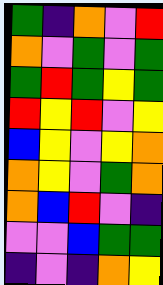[["green", "indigo", "orange", "violet", "red"], ["orange", "violet", "green", "violet", "green"], ["green", "red", "green", "yellow", "green"], ["red", "yellow", "red", "violet", "yellow"], ["blue", "yellow", "violet", "yellow", "orange"], ["orange", "yellow", "violet", "green", "orange"], ["orange", "blue", "red", "violet", "indigo"], ["violet", "violet", "blue", "green", "green"], ["indigo", "violet", "indigo", "orange", "yellow"]]